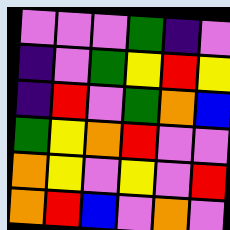[["violet", "violet", "violet", "green", "indigo", "violet"], ["indigo", "violet", "green", "yellow", "red", "yellow"], ["indigo", "red", "violet", "green", "orange", "blue"], ["green", "yellow", "orange", "red", "violet", "violet"], ["orange", "yellow", "violet", "yellow", "violet", "red"], ["orange", "red", "blue", "violet", "orange", "violet"]]